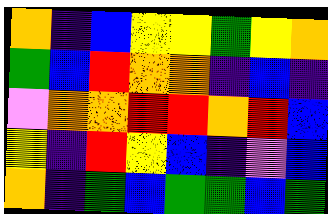[["orange", "indigo", "blue", "yellow", "yellow", "green", "yellow", "orange"], ["green", "blue", "red", "orange", "orange", "indigo", "blue", "indigo"], ["violet", "orange", "orange", "red", "red", "orange", "red", "blue"], ["yellow", "indigo", "red", "yellow", "blue", "indigo", "violet", "blue"], ["orange", "indigo", "green", "blue", "green", "green", "blue", "green"]]